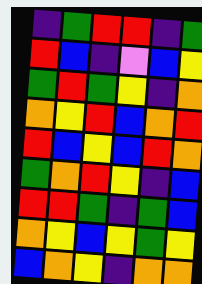[["indigo", "green", "red", "red", "indigo", "green"], ["red", "blue", "indigo", "violet", "blue", "yellow"], ["green", "red", "green", "yellow", "indigo", "orange"], ["orange", "yellow", "red", "blue", "orange", "red"], ["red", "blue", "yellow", "blue", "red", "orange"], ["green", "orange", "red", "yellow", "indigo", "blue"], ["red", "red", "green", "indigo", "green", "blue"], ["orange", "yellow", "blue", "yellow", "green", "yellow"], ["blue", "orange", "yellow", "indigo", "orange", "orange"]]